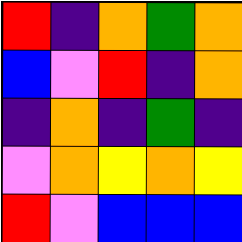[["red", "indigo", "orange", "green", "orange"], ["blue", "violet", "red", "indigo", "orange"], ["indigo", "orange", "indigo", "green", "indigo"], ["violet", "orange", "yellow", "orange", "yellow"], ["red", "violet", "blue", "blue", "blue"]]